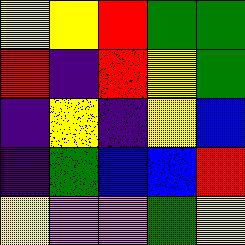[["yellow", "yellow", "red", "green", "green"], ["red", "indigo", "red", "yellow", "green"], ["indigo", "yellow", "indigo", "yellow", "blue"], ["indigo", "green", "blue", "blue", "red"], ["yellow", "violet", "violet", "green", "yellow"]]